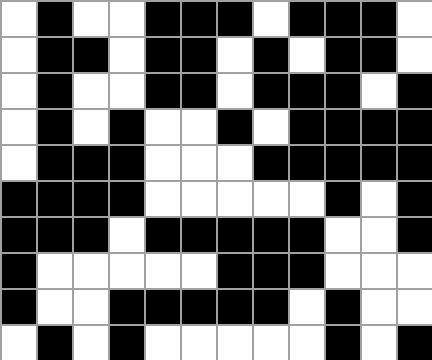[["white", "black", "white", "white", "black", "black", "black", "white", "black", "black", "black", "white"], ["white", "black", "black", "white", "black", "black", "white", "black", "white", "black", "black", "white"], ["white", "black", "white", "white", "black", "black", "white", "black", "black", "black", "white", "black"], ["white", "black", "white", "black", "white", "white", "black", "white", "black", "black", "black", "black"], ["white", "black", "black", "black", "white", "white", "white", "black", "black", "black", "black", "black"], ["black", "black", "black", "black", "white", "white", "white", "white", "white", "black", "white", "black"], ["black", "black", "black", "white", "black", "black", "black", "black", "black", "white", "white", "black"], ["black", "white", "white", "white", "white", "white", "black", "black", "black", "white", "white", "white"], ["black", "white", "white", "black", "black", "black", "black", "black", "white", "black", "white", "white"], ["white", "black", "white", "black", "white", "white", "white", "white", "white", "black", "white", "black"]]